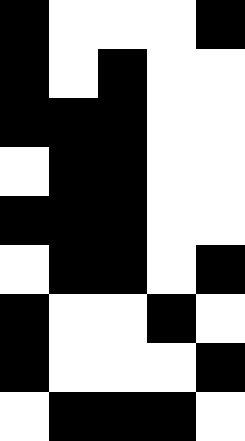[["black", "white", "white", "white", "black"], ["black", "white", "black", "white", "white"], ["black", "black", "black", "white", "white"], ["white", "black", "black", "white", "white"], ["black", "black", "black", "white", "white"], ["white", "black", "black", "white", "black"], ["black", "white", "white", "black", "white"], ["black", "white", "white", "white", "black"], ["white", "black", "black", "black", "white"]]